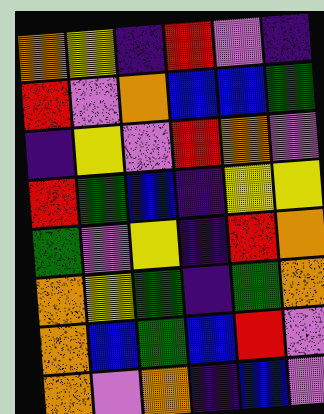[["orange", "yellow", "indigo", "red", "violet", "indigo"], ["red", "violet", "orange", "blue", "blue", "green"], ["indigo", "yellow", "violet", "red", "orange", "violet"], ["red", "green", "blue", "indigo", "yellow", "yellow"], ["green", "violet", "yellow", "indigo", "red", "orange"], ["orange", "yellow", "green", "indigo", "green", "orange"], ["orange", "blue", "green", "blue", "red", "violet"], ["orange", "violet", "orange", "indigo", "blue", "violet"]]